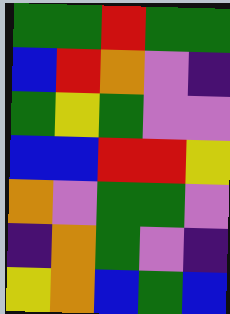[["green", "green", "red", "green", "green"], ["blue", "red", "orange", "violet", "indigo"], ["green", "yellow", "green", "violet", "violet"], ["blue", "blue", "red", "red", "yellow"], ["orange", "violet", "green", "green", "violet"], ["indigo", "orange", "green", "violet", "indigo"], ["yellow", "orange", "blue", "green", "blue"]]